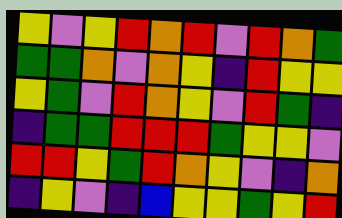[["yellow", "violet", "yellow", "red", "orange", "red", "violet", "red", "orange", "green"], ["green", "green", "orange", "violet", "orange", "yellow", "indigo", "red", "yellow", "yellow"], ["yellow", "green", "violet", "red", "orange", "yellow", "violet", "red", "green", "indigo"], ["indigo", "green", "green", "red", "red", "red", "green", "yellow", "yellow", "violet"], ["red", "red", "yellow", "green", "red", "orange", "yellow", "violet", "indigo", "orange"], ["indigo", "yellow", "violet", "indigo", "blue", "yellow", "yellow", "green", "yellow", "red"]]